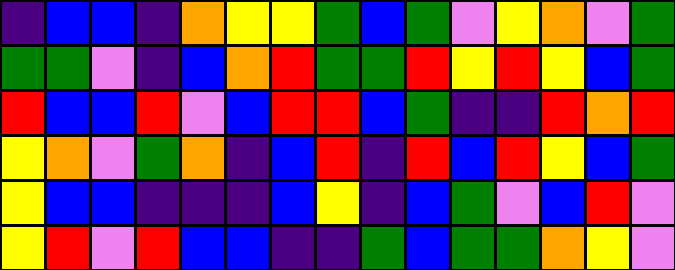[["indigo", "blue", "blue", "indigo", "orange", "yellow", "yellow", "green", "blue", "green", "violet", "yellow", "orange", "violet", "green"], ["green", "green", "violet", "indigo", "blue", "orange", "red", "green", "green", "red", "yellow", "red", "yellow", "blue", "green"], ["red", "blue", "blue", "red", "violet", "blue", "red", "red", "blue", "green", "indigo", "indigo", "red", "orange", "red"], ["yellow", "orange", "violet", "green", "orange", "indigo", "blue", "red", "indigo", "red", "blue", "red", "yellow", "blue", "green"], ["yellow", "blue", "blue", "indigo", "indigo", "indigo", "blue", "yellow", "indigo", "blue", "green", "violet", "blue", "red", "violet"], ["yellow", "red", "violet", "red", "blue", "blue", "indigo", "indigo", "green", "blue", "green", "green", "orange", "yellow", "violet"]]